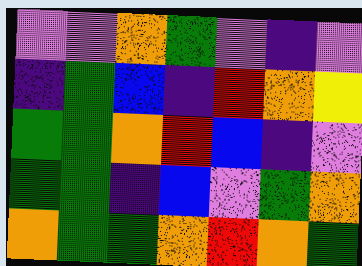[["violet", "violet", "orange", "green", "violet", "indigo", "violet"], ["indigo", "green", "blue", "indigo", "red", "orange", "yellow"], ["green", "green", "orange", "red", "blue", "indigo", "violet"], ["green", "green", "indigo", "blue", "violet", "green", "orange"], ["orange", "green", "green", "orange", "red", "orange", "green"]]